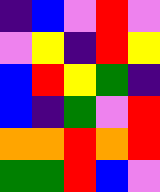[["indigo", "blue", "violet", "red", "violet"], ["violet", "yellow", "indigo", "red", "yellow"], ["blue", "red", "yellow", "green", "indigo"], ["blue", "indigo", "green", "violet", "red"], ["orange", "orange", "red", "orange", "red"], ["green", "green", "red", "blue", "violet"]]